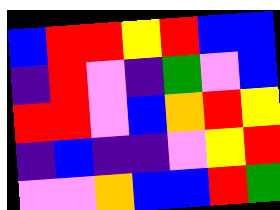[["blue", "red", "red", "yellow", "red", "blue", "blue"], ["indigo", "red", "violet", "indigo", "green", "violet", "blue"], ["red", "red", "violet", "blue", "orange", "red", "yellow"], ["indigo", "blue", "indigo", "indigo", "violet", "yellow", "red"], ["violet", "violet", "orange", "blue", "blue", "red", "green"]]